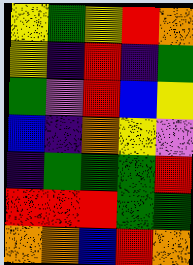[["yellow", "green", "yellow", "red", "orange"], ["yellow", "indigo", "red", "indigo", "green"], ["green", "violet", "red", "blue", "yellow"], ["blue", "indigo", "orange", "yellow", "violet"], ["indigo", "green", "green", "green", "red"], ["red", "red", "red", "green", "green"], ["orange", "orange", "blue", "red", "orange"]]